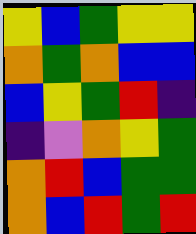[["yellow", "blue", "green", "yellow", "yellow"], ["orange", "green", "orange", "blue", "blue"], ["blue", "yellow", "green", "red", "indigo"], ["indigo", "violet", "orange", "yellow", "green"], ["orange", "red", "blue", "green", "green"], ["orange", "blue", "red", "green", "red"]]